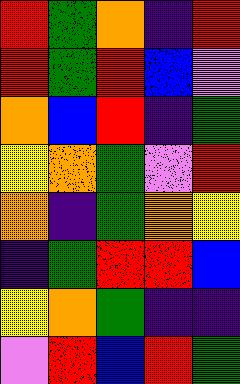[["red", "green", "orange", "indigo", "red"], ["red", "green", "red", "blue", "violet"], ["orange", "blue", "red", "indigo", "green"], ["yellow", "orange", "green", "violet", "red"], ["orange", "indigo", "green", "orange", "yellow"], ["indigo", "green", "red", "red", "blue"], ["yellow", "orange", "green", "indigo", "indigo"], ["violet", "red", "blue", "red", "green"]]